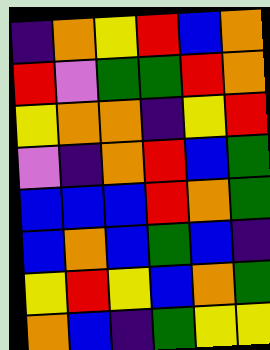[["indigo", "orange", "yellow", "red", "blue", "orange"], ["red", "violet", "green", "green", "red", "orange"], ["yellow", "orange", "orange", "indigo", "yellow", "red"], ["violet", "indigo", "orange", "red", "blue", "green"], ["blue", "blue", "blue", "red", "orange", "green"], ["blue", "orange", "blue", "green", "blue", "indigo"], ["yellow", "red", "yellow", "blue", "orange", "green"], ["orange", "blue", "indigo", "green", "yellow", "yellow"]]